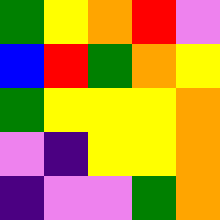[["green", "yellow", "orange", "red", "violet"], ["blue", "red", "green", "orange", "yellow"], ["green", "yellow", "yellow", "yellow", "orange"], ["violet", "indigo", "yellow", "yellow", "orange"], ["indigo", "violet", "violet", "green", "orange"]]